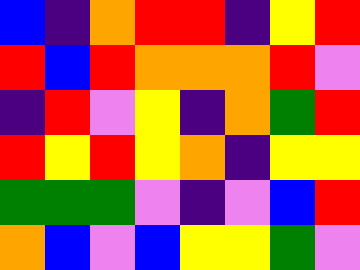[["blue", "indigo", "orange", "red", "red", "indigo", "yellow", "red"], ["red", "blue", "red", "orange", "orange", "orange", "red", "violet"], ["indigo", "red", "violet", "yellow", "indigo", "orange", "green", "red"], ["red", "yellow", "red", "yellow", "orange", "indigo", "yellow", "yellow"], ["green", "green", "green", "violet", "indigo", "violet", "blue", "red"], ["orange", "blue", "violet", "blue", "yellow", "yellow", "green", "violet"]]